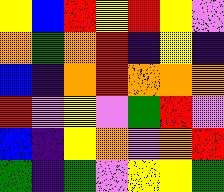[["yellow", "blue", "red", "yellow", "red", "yellow", "violet"], ["orange", "green", "orange", "red", "indigo", "yellow", "indigo"], ["blue", "indigo", "orange", "red", "orange", "orange", "orange"], ["red", "violet", "yellow", "violet", "green", "red", "violet"], ["blue", "indigo", "yellow", "orange", "violet", "orange", "red"], ["green", "indigo", "green", "violet", "yellow", "yellow", "green"]]